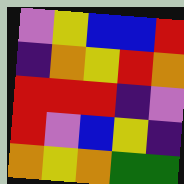[["violet", "yellow", "blue", "blue", "red"], ["indigo", "orange", "yellow", "red", "orange"], ["red", "red", "red", "indigo", "violet"], ["red", "violet", "blue", "yellow", "indigo"], ["orange", "yellow", "orange", "green", "green"]]